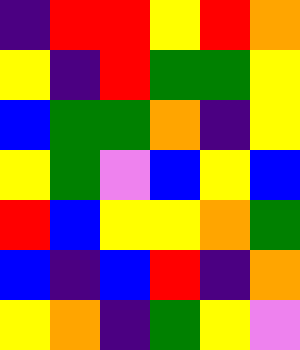[["indigo", "red", "red", "yellow", "red", "orange"], ["yellow", "indigo", "red", "green", "green", "yellow"], ["blue", "green", "green", "orange", "indigo", "yellow"], ["yellow", "green", "violet", "blue", "yellow", "blue"], ["red", "blue", "yellow", "yellow", "orange", "green"], ["blue", "indigo", "blue", "red", "indigo", "orange"], ["yellow", "orange", "indigo", "green", "yellow", "violet"]]